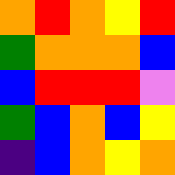[["orange", "red", "orange", "yellow", "red"], ["green", "orange", "orange", "orange", "blue"], ["blue", "red", "red", "red", "violet"], ["green", "blue", "orange", "blue", "yellow"], ["indigo", "blue", "orange", "yellow", "orange"]]